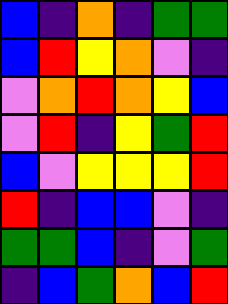[["blue", "indigo", "orange", "indigo", "green", "green"], ["blue", "red", "yellow", "orange", "violet", "indigo"], ["violet", "orange", "red", "orange", "yellow", "blue"], ["violet", "red", "indigo", "yellow", "green", "red"], ["blue", "violet", "yellow", "yellow", "yellow", "red"], ["red", "indigo", "blue", "blue", "violet", "indigo"], ["green", "green", "blue", "indigo", "violet", "green"], ["indigo", "blue", "green", "orange", "blue", "red"]]